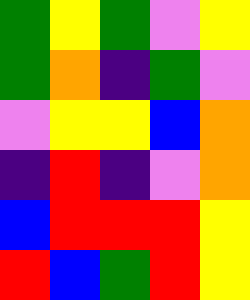[["green", "yellow", "green", "violet", "yellow"], ["green", "orange", "indigo", "green", "violet"], ["violet", "yellow", "yellow", "blue", "orange"], ["indigo", "red", "indigo", "violet", "orange"], ["blue", "red", "red", "red", "yellow"], ["red", "blue", "green", "red", "yellow"]]